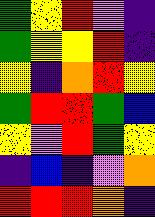[["green", "yellow", "red", "violet", "indigo"], ["green", "yellow", "yellow", "red", "indigo"], ["yellow", "indigo", "orange", "red", "yellow"], ["green", "red", "red", "green", "blue"], ["yellow", "violet", "red", "green", "yellow"], ["indigo", "blue", "indigo", "violet", "orange"], ["red", "red", "red", "orange", "indigo"]]